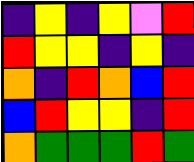[["indigo", "yellow", "indigo", "yellow", "violet", "red"], ["red", "yellow", "yellow", "indigo", "yellow", "indigo"], ["orange", "indigo", "red", "orange", "blue", "red"], ["blue", "red", "yellow", "yellow", "indigo", "red"], ["orange", "green", "green", "green", "red", "green"]]